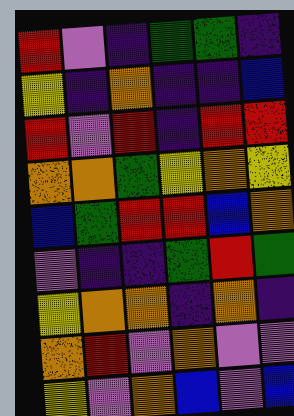[["red", "violet", "indigo", "green", "green", "indigo"], ["yellow", "indigo", "orange", "indigo", "indigo", "blue"], ["red", "violet", "red", "indigo", "red", "red"], ["orange", "orange", "green", "yellow", "orange", "yellow"], ["blue", "green", "red", "red", "blue", "orange"], ["violet", "indigo", "indigo", "green", "red", "green"], ["yellow", "orange", "orange", "indigo", "orange", "indigo"], ["orange", "red", "violet", "orange", "violet", "violet"], ["yellow", "violet", "orange", "blue", "violet", "blue"]]